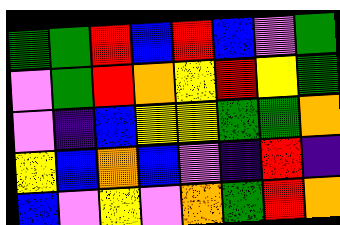[["green", "green", "red", "blue", "red", "blue", "violet", "green"], ["violet", "green", "red", "orange", "yellow", "red", "yellow", "green"], ["violet", "indigo", "blue", "yellow", "yellow", "green", "green", "orange"], ["yellow", "blue", "orange", "blue", "violet", "indigo", "red", "indigo"], ["blue", "violet", "yellow", "violet", "orange", "green", "red", "orange"]]